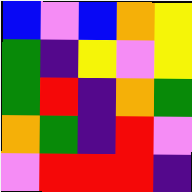[["blue", "violet", "blue", "orange", "yellow"], ["green", "indigo", "yellow", "violet", "yellow"], ["green", "red", "indigo", "orange", "green"], ["orange", "green", "indigo", "red", "violet"], ["violet", "red", "red", "red", "indigo"]]